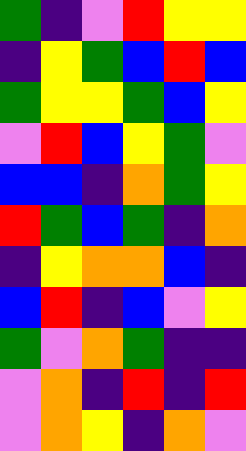[["green", "indigo", "violet", "red", "yellow", "yellow"], ["indigo", "yellow", "green", "blue", "red", "blue"], ["green", "yellow", "yellow", "green", "blue", "yellow"], ["violet", "red", "blue", "yellow", "green", "violet"], ["blue", "blue", "indigo", "orange", "green", "yellow"], ["red", "green", "blue", "green", "indigo", "orange"], ["indigo", "yellow", "orange", "orange", "blue", "indigo"], ["blue", "red", "indigo", "blue", "violet", "yellow"], ["green", "violet", "orange", "green", "indigo", "indigo"], ["violet", "orange", "indigo", "red", "indigo", "red"], ["violet", "orange", "yellow", "indigo", "orange", "violet"]]